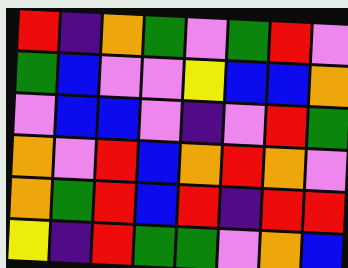[["red", "indigo", "orange", "green", "violet", "green", "red", "violet"], ["green", "blue", "violet", "violet", "yellow", "blue", "blue", "orange"], ["violet", "blue", "blue", "violet", "indigo", "violet", "red", "green"], ["orange", "violet", "red", "blue", "orange", "red", "orange", "violet"], ["orange", "green", "red", "blue", "red", "indigo", "red", "red"], ["yellow", "indigo", "red", "green", "green", "violet", "orange", "blue"]]